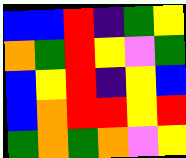[["blue", "blue", "red", "indigo", "green", "yellow"], ["orange", "green", "red", "yellow", "violet", "green"], ["blue", "yellow", "red", "indigo", "yellow", "blue"], ["blue", "orange", "red", "red", "yellow", "red"], ["green", "orange", "green", "orange", "violet", "yellow"]]